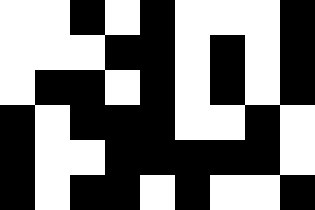[["white", "white", "black", "white", "black", "white", "white", "white", "black"], ["white", "white", "white", "black", "black", "white", "black", "white", "black"], ["white", "black", "black", "white", "black", "white", "black", "white", "black"], ["black", "white", "black", "black", "black", "white", "white", "black", "white"], ["black", "white", "white", "black", "black", "black", "black", "black", "white"], ["black", "white", "black", "black", "white", "black", "white", "white", "black"]]